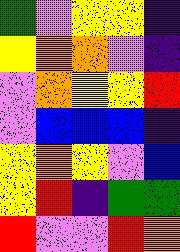[["green", "violet", "yellow", "yellow", "indigo"], ["yellow", "orange", "orange", "violet", "indigo"], ["violet", "orange", "yellow", "yellow", "red"], ["violet", "blue", "blue", "blue", "indigo"], ["yellow", "orange", "yellow", "violet", "blue"], ["yellow", "red", "indigo", "green", "green"], ["red", "violet", "violet", "red", "orange"]]